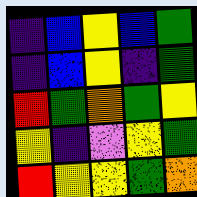[["indigo", "blue", "yellow", "blue", "green"], ["indigo", "blue", "yellow", "indigo", "green"], ["red", "green", "orange", "green", "yellow"], ["yellow", "indigo", "violet", "yellow", "green"], ["red", "yellow", "yellow", "green", "orange"]]